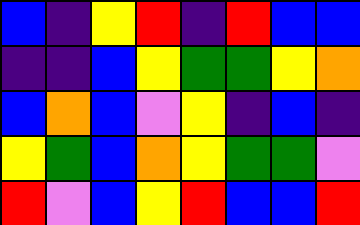[["blue", "indigo", "yellow", "red", "indigo", "red", "blue", "blue"], ["indigo", "indigo", "blue", "yellow", "green", "green", "yellow", "orange"], ["blue", "orange", "blue", "violet", "yellow", "indigo", "blue", "indigo"], ["yellow", "green", "blue", "orange", "yellow", "green", "green", "violet"], ["red", "violet", "blue", "yellow", "red", "blue", "blue", "red"]]